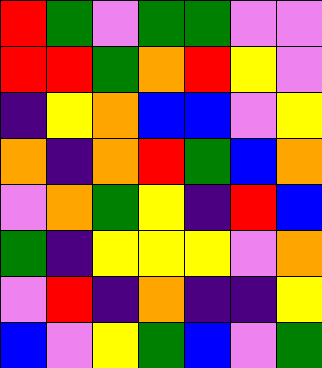[["red", "green", "violet", "green", "green", "violet", "violet"], ["red", "red", "green", "orange", "red", "yellow", "violet"], ["indigo", "yellow", "orange", "blue", "blue", "violet", "yellow"], ["orange", "indigo", "orange", "red", "green", "blue", "orange"], ["violet", "orange", "green", "yellow", "indigo", "red", "blue"], ["green", "indigo", "yellow", "yellow", "yellow", "violet", "orange"], ["violet", "red", "indigo", "orange", "indigo", "indigo", "yellow"], ["blue", "violet", "yellow", "green", "blue", "violet", "green"]]